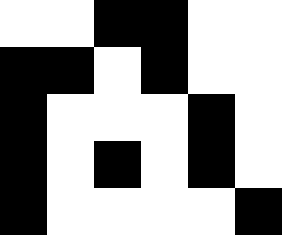[["white", "white", "black", "black", "white", "white"], ["black", "black", "white", "black", "white", "white"], ["black", "white", "white", "white", "black", "white"], ["black", "white", "black", "white", "black", "white"], ["black", "white", "white", "white", "white", "black"]]